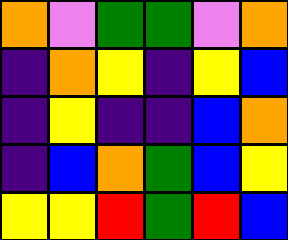[["orange", "violet", "green", "green", "violet", "orange"], ["indigo", "orange", "yellow", "indigo", "yellow", "blue"], ["indigo", "yellow", "indigo", "indigo", "blue", "orange"], ["indigo", "blue", "orange", "green", "blue", "yellow"], ["yellow", "yellow", "red", "green", "red", "blue"]]